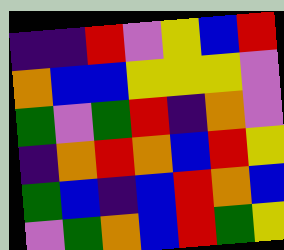[["indigo", "indigo", "red", "violet", "yellow", "blue", "red"], ["orange", "blue", "blue", "yellow", "yellow", "yellow", "violet"], ["green", "violet", "green", "red", "indigo", "orange", "violet"], ["indigo", "orange", "red", "orange", "blue", "red", "yellow"], ["green", "blue", "indigo", "blue", "red", "orange", "blue"], ["violet", "green", "orange", "blue", "red", "green", "yellow"]]